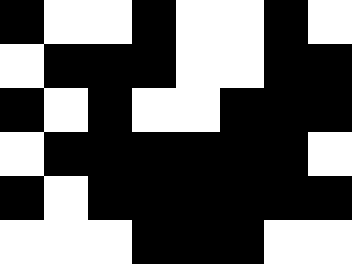[["black", "white", "white", "black", "white", "white", "black", "white"], ["white", "black", "black", "black", "white", "white", "black", "black"], ["black", "white", "black", "white", "white", "black", "black", "black"], ["white", "black", "black", "black", "black", "black", "black", "white"], ["black", "white", "black", "black", "black", "black", "black", "black"], ["white", "white", "white", "black", "black", "black", "white", "white"]]